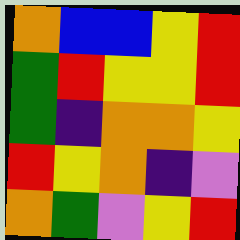[["orange", "blue", "blue", "yellow", "red"], ["green", "red", "yellow", "yellow", "red"], ["green", "indigo", "orange", "orange", "yellow"], ["red", "yellow", "orange", "indigo", "violet"], ["orange", "green", "violet", "yellow", "red"]]